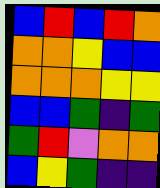[["blue", "red", "blue", "red", "orange"], ["orange", "orange", "yellow", "blue", "blue"], ["orange", "orange", "orange", "yellow", "yellow"], ["blue", "blue", "green", "indigo", "green"], ["green", "red", "violet", "orange", "orange"], ["blue", "yellow", "green", "indigo", "indigo"]]